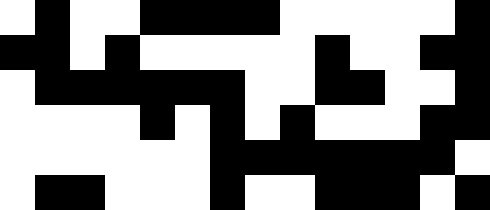[["white", "black", "white", "white", "black", "black", "black", "black", "white", "white", "white", "white", "white", "black"], ["black", "black", "white", "black", "white", "white", "white", "white", "white", "black", "white", "white", "black", "black"], ["white", "black", "black", "black", "black", "black", "black", "white", "white", "black", "black", "white", "white", "black"], ["white", "white", "white", "white", "black", "white", "black", "white", "black", "white", "white", "white", "black", "black"], ["white", "white", "white", "white", "white", "white", "black", "black", "black", "black", "black", "black", "black", "white"], ["white", "black", "black", "white", "white", "white", "black", "white", "white", "black", "black", "black", "white", "black"]]